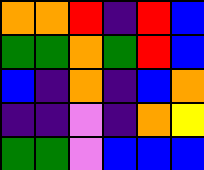[["orange", "orange", "red", "indigo", "red", "blue"], ["green", "green", "orange", "green", "red", "blue"], ["blue", "indigo", "orange", "indigo", "blue", "orange"], ["indigo", "indigo", "violet", "indigo", "orange", "yellow"], ["green", "green", "violet", "blue", "blue", "blue"]]